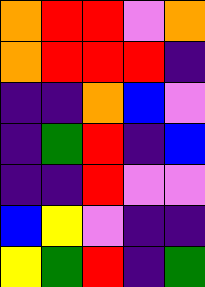[["orange", "red", "red", "violet", "orange"], ["orange", "red", "red", "red", "indigo"], ["indigo", "indigo", "orange", "blue", "violet"], ["indigo", "green", "red", "indigo", "blue"], ["indigo", "indigo", "red", "violet", "violet"], ["blue", "yellow", "violet", "indigo", "indigo"], ["yellow", "green", "red", "indigo", "green"]]